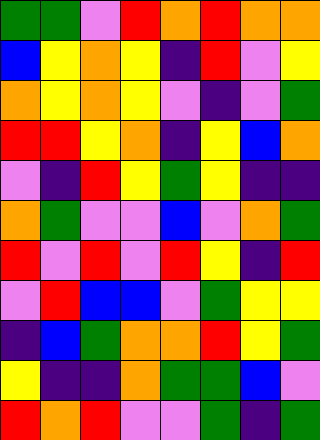[["green", "green", "violet", "red", "orange", "red", "orange", "orange"], ["blue", "yellow", "orange", "yellow", "indigo", "red", "violet", "yellow"], ["orange", "yellow", "orange", "yellow", "violet", "indigo", "violet", "green"], ["red", "red", "yellow", "orange", "indigo", "yellow", "blue", "orange"], ["violet", "indigo", "red", "yellow", "green", "yellow", "indigo", "indigo"], ["orange", "green", "violet", "violet", "blue", "violet", "orange", "green"], ["red", "violet", "red", "violet", "red", "yellow", "indigo", "red"], ["violet", "red", "blue", "blue", "violet", "green", "yellow", "yellow"], ["indigo", "blue", "green", "orange", "orange", "red", "yellow", "green"], ["yellow", "indigo", "indigo", "orange", "green", "green", "blue", "violet"], ["red", "orange", "red", "violet", "violet", "green", "indigo", "green"]]